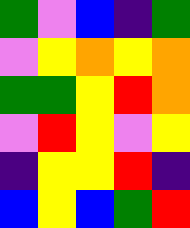[["green", "violet", "blue", "indigo", "green"], ["violet", "yellow", "orange", "yellow", "orange"], ["green", "green", "yellow", "red", "orange"], ["violet", "red", "yellow", "violet", "yellow"], ["indigo", "yellow", "yellow", "red", "indigo"], ["blue", "yellow", "blue", "green", "red"]]